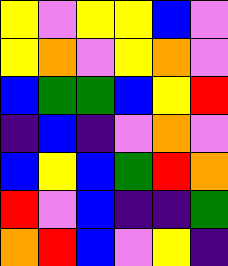[["yellow", "violet", "yellow", "yellow", "blue", "violet"], ["yellow", "orange", "violet", "yellow", "orange", "violet"], ["blue", "green", "green", "blue", "yellow", "red"], ["indigo", "blue", "indigo", "violet", "orange", "violet"], ["blue", "yellow", "blue", "green", "red", "orange"], ["red", "violet", "blue", "indigo", "indigo", "green"], ["orange", "red", "blue", "violet", "yellow", "indigo"]]